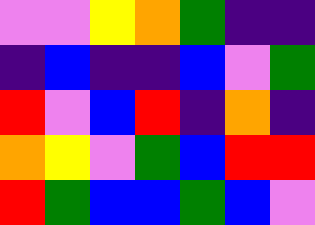[["violet", "violet", "yellow", "orange", "green", "indigo", "indigo"], ["indigo", "blue", "indigo", "indigo", "blue", "violet", "green"], ["red", "violet", "blue", "red", "indigo", "orange", "indigo"], ["orange", "yellow", "violet", "green", "blue", "red", "red"], ["red", "green", "blue", "blue", "green", "blue", "violet"]]